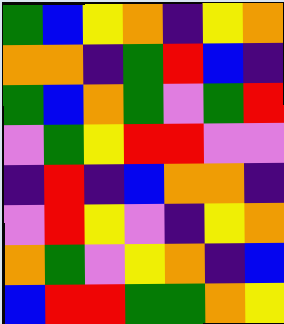[["green", "blue", "yellow", "orange", "indigo", "yellow", "orange"], ["orange", "orange", "indigo", "green", "red", "blue", "indigo"], ["green", "blue", "orange", "green", "violet", "green", "red"], ["violet", "green", "yellow", "red", "red", "violet", "violet"], ["indigo", "red", "indigo", "blue", "orange", "orange", "indigo"], ["violet", "red", "yellow", "violet", "indigo", "yellow", "orange"], ["orange", "green", "violet", "yellow", "orange", "indigo", "blue"], ["blue", "red", "red", "green", "green", "orange", "yellow"]]